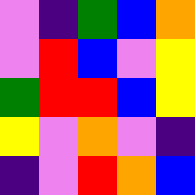[["violet", "indigo", "green", "blue", "orange"], ["violet", "red", "blue", "violet", "yellow"], ["green", "red", "red", "blue", "yellow"], ["yellow", "violet", "orange", "violet", "indigo"], ["indigo", "violet", "red", "orange", "blue"]]